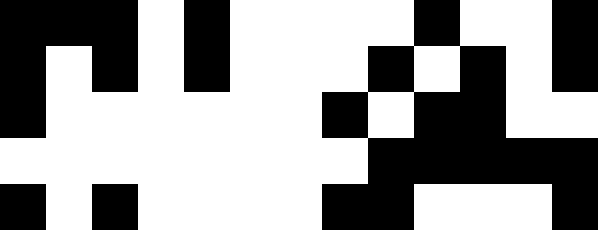[["black", "black", "black", "white", "black", "white", "white", "white", "white", "black", "white", "white", "black"], ["black", "white", "black", "white", "black", "white", "white", "white", "black", "white", "black", "white", "black"], ["black", "white", "white", "white", "white", "white", "white", "black", "white", "black", "black", "white", "white"], ["white", "white", "white", "white", "white", "white", "white", "white", "black", "black", "black", "black", "black"], ["black", "white", "black", "white", "white", "white", "white", "black", "black", "white", "white", "white", "black"]]